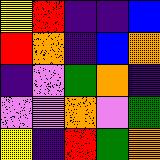[["yellow", "red", "indigo", "indigo", "blue"], ["red", "orange", "indigo", "blue", "orange"], ["indigo", "violet", "green", "orange", "indigo"], ["violet", "violet", "orange", "violet", "green"], ["yellow", "indigo", "red", "green", "orange"]]